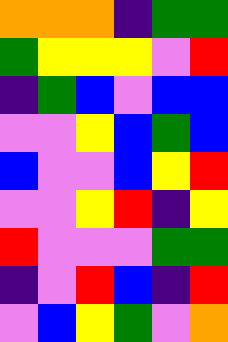[["orange", "orange", "orange", "indigo", "green", "green"], ["green", "yellow", "yellow", "yellow", "violet", "red"], ["indigo", "green", "blue", "violet", "blue", "blue"], ["violet", "violet", "yellow", "blue", "green", "blue"], ["blue", "violet", "violet", "blue", "yellow", "red"], ["violet", "violet", "yellow", "red", "indigo", "yellow"], ["red", "violet", "violet", "violet", "green", "green"], ["indigo", "violet", "red", "blue", "indigo", "red"], ["violet", "blue", "yellow", "green", "violet", "orange"]]